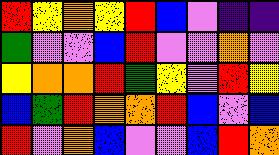[["red", "yellow", "orange", "yellow", "red", "blue", "violet", "indigo", "indigo"], ["green", "violet", "violet", "blue", "red", "violet", "violet", "orange", "violet"], ["yellow", "orange", "orange", "red", "green", "yellow", "violet", "red", "yellow"], ["blue", "green", "red", "orange", "orange", "red", "blue", "violet", "blue"], ["red", "violet", "orange", "blue", "violet", "violet", "blue", "red", "orange"]]